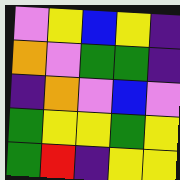[["violet", "yellow", "blue", "yellow", "indigo"], ["orange", "violet", "green", "green", "indigo"], ["indigo", "orange", "violet", "blue", "violet"], ["green", "yellow", "yellow", "green", "yellow"], ["green", "red", "indigo", "yellow", "yellow"]]